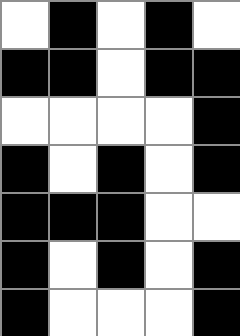[["white", "black", "white", "black", "white"], ["black", "black", "white", "black", "black"], ["white", "white", "white", "white", "black"], ["black", "white", "black", "white", "black"], ["black", "black", "black", "white", "white"], ["black", "white", "black", "white", "black"], ["black", "white", "white", "white", "black"]]